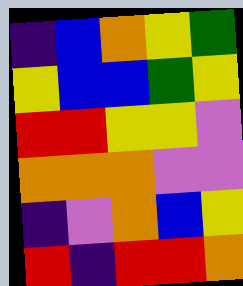[["indigo", "blue", "orange", "yellow", "green"], ["yellow", "blue", "blue", "green", "yellow"], ["red", "red", "yellow", "yellow", "violet"], ["orange", "orange", "orange", "violet", "violet"], ["indigo", "violet", "orange", "blue", "yellow"], ["red", "indigo", "red", "red", "orange"]]